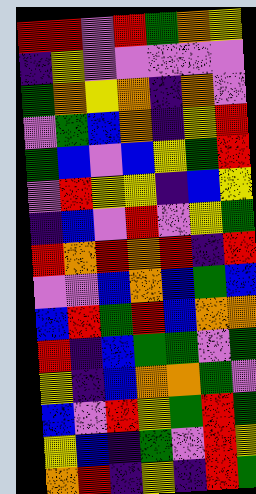[["red", "red", "violet", "red", "green", "orange", "yellow"], ["indigo", "yellow", "violet", "violet", "violet", "violet", "violet"], ["green", "orange", "yellow", "orange", "indigo", "orange", "violet"], ["violet", "green", "blue", "orange", "indigo", "yellow", "red"], ["green", "blue", "violet", "blue", "yellow", "green", "red"], ["violet", "red", "yellow", "yellow", "indigo", "blue", "yellow"], ["indigo", "blue", "violet", "red", "violet", "yellow", "green"], ["red", "orange", "red", "orange", "red", "indigo", "red"], ["violet", "violet", "blue", "orange", "blue", "green", "blue"], ["blue", "red", "green", "red", "blue", "orange", "orange"], ["red", "indigo", "blue", "green", "green", "violet", "green"], ["yellow", "indigo", "blue", "orange", "orange", "green", "violet"], ["blue", "violet", "red", "yellow", "green", "red", "green"], ["yellow", "blue", "indigo", "green", "violet", "red", "yellow"], ["orange", "red", "indigo", "yellow", "indigo", "red", "green"]]